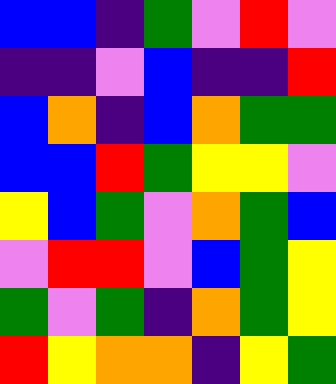[["blue", "blue", "indigo", "green", "violet", "red", "violet"], ["indigo", "indigo", "violet", "blue", "indigo", "indigo", "red"], ["blue", "orange", "indigo", "blue", "orange", "green", "green"], ["blue", "blue", "red", "green", "yellow", "yellow", "violet"], ["yellow", "blue", "green", "violet", "orange", "green", "blue"], ["violet", "red", "red", "violet", "blue", "green", "yellow"], ["green", "violet", "green", "indigo", "orange", "green", "yellow"], ["red", "yellow", "orange", "orange", "indigo", "yellow", "green"]]